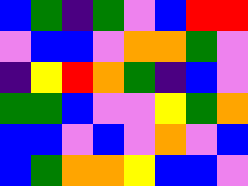[["blue", "green", "indigo", "green", "violet", "blue", "red", "red"], ["violet", "blue", "blue", "violet", "orange", "orange", "green", "violet"], ["indigo", "yellow", "red", "orange", "green", "indigo", "blue", "violet"], ["green", "green", "blue", "violet", "violet", "yellow", "green", "orange"], ["blue", "blue", "violet", "blue", "violet", "orange", "violet", "blue"], ["blue", "green", "orange", "orange", "yellow", "blue", "blue", "violet"]]